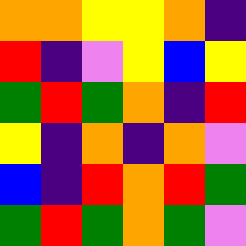[["orange", "orange", "yellow", "yellow", "orange", "indigo"], ["red", "indigo", "violet", "yellow", "blue", "yellow"], ["green", "red", "green", "orange", "indigo", "red"], ["yellow", "indigo", "orange", "indigo", "orange", "violet"], ["blue", "indigo", "red", "orange", "red", "green"], ["green", "red", "green", "orange", "green", "violet"]]